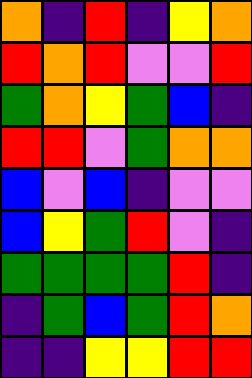[["orange", "indigo", "red", "indigo", "yellow", "orange"], ["red", "orange", "red", "violet", "violet", "red"], ["green", "orange", "yellow", "green", "blue", "indigo"], ["red", "red", "violet", "green", "orange", "orange"], ["blue", "violet", "blue", "indigo", "violet", "violet"], ["blue", "yellow", "green", "red", "violet", "indigo"], ["green", "green", "green", "green", "red", "indigo"], ["indigo", "green", "blue", "green", "red", "orange"], ["indigo", "indigo", "yellow", "yellow", "red", "red"]]